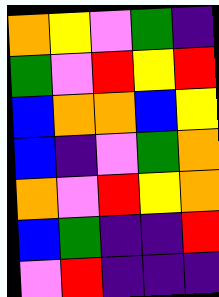[["orange", "yellow", "violet", "green", "indigo"], ["green", "violet", "red", "yellow", "red"], ["blue", "orange", "orange", "blue", "yellow"], ["blue", "indigo", "violet", "green", "orange"], ["orange", "violet", "red", "yellow", "orange"], ["blue", "green", "indigo", "indigo", "red"], ["violet", "red", "indigo", "indigo", "indigo"]]